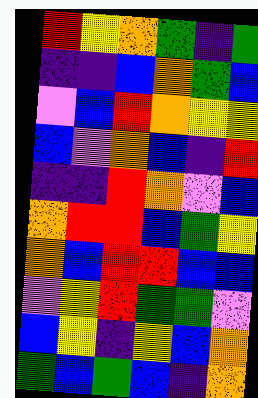[["red", "yellow", "orange", "green", "indigo", "green"], ["indigo", "indigo", "blue", "orange", "green", "blue"], ["violet", "blue", "red", "orange", "yellow", "yellow"], ["blue", "violet", "orange", "blue", "indigo", "red"], ["indigo", "indigo", "red", "orange", "violet", "blue"], ["orange", "red", "red", "blue", "green", "yellow"], ["orange", "blue", "red", "red", "blue", "blue"], ["violet", "yellow", "red", "green", "green", "violet"], ["blue", "yellow", "indigo", "yellow", "blue", "orange"], ["green", "blue", "green", "blue", "indigo", "orange"]]